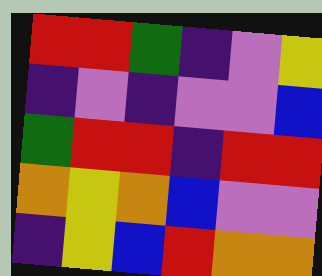[["red", "red", "green", "indigo", "violet", "yellow"], ["indigo", "violet", "indigo", "violet", "violet", "blue"], ["green", "red", "red", "indigo", "red", "red"], ["orange", "yellow", "orange", "blue", "violet", "violet"], ["indigo", "yellow", "blue", "red", "orange", "orange"]]